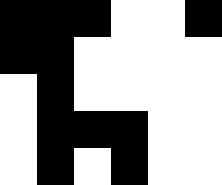[["black", "black", "black", "white", "white", "black"], ["black", "black", "white", "white", "white", "white"], ["white", "black", "white", "white", "white", "white"], ["white", "black", "black", "black", "white", "white"], ["white", "black", "white", "black", "white", "white"]]